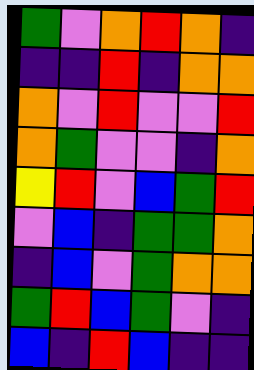[["green", "violet", "orange", "red", "orange", "indigo"], ["indigo", "indigo", "red", "indigo", "orange", "orange"], ["orange", "violet", "red", "violet", "violet", "red"], ["orange", "green", "violet", "violet", "indigo", "orange"], ["yellow", "red", "violet", "blue", "green", "red"], ["violet", "blue", "indigo", "green", "green", "orange"], ["indigo", "blue", "violet", "green", "orange", "orange"], ["green", "red", "blue", "green", "violet", "indigo"], ["blue", "indigo", "red", "blue", "indigo", "indigo"]]